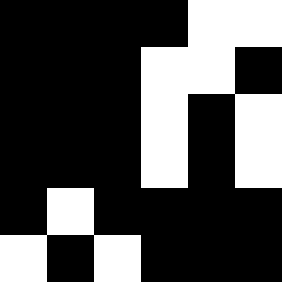[["black", "black", "black", "black", "white", "white"], ["black", "black", "black", "white", "white", "black"], ["black", "black", "black", "white", "black", "white"], ["black", "black", "black", "white", "black", "white"], ["black", "white", "black", "black", "black", "black"], ["white", "black", "white", "black", "black", "black"]]